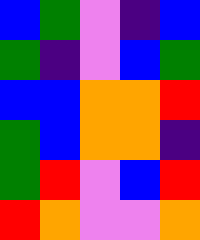[["blue", "green", "violet", "indigo", "blue"], ["green", "indigo", "violet", "blue", "green"], ["blue", "blue", "orange", "orange", "red"], ["green", "blue", "orange", "orange", "indigo"], ["green", "red", "violet", "blue", "red"], ["red", "orange", "violet", "violet", "orange"]]